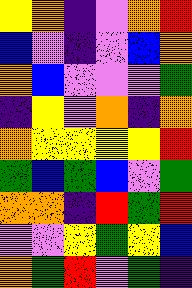[["yellow", "orange", "indigo", "violet", "orange", "red"], ["blue", "violet", "indigo", "violet", "blue", "orange"], ["orange", "blue", "violet", "violet", "violet", "green"], ["indigo", "yellow", "violet", "orange", "indigo", "orange"], ["orange", "yellow", "yellow", "yellow", "yellow", "red"], ["green", "blue", "green", "blue", "violet", "green"], ["orange", "orange", "indigo", "red", "green", "red"], ["violet", "violet", "yellow", "green", "yellow", "blue"], ["orange", "green", "red", "violet", "green", "indigo"]]